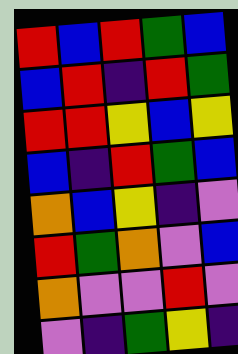[["red", "blue", "red", "green", "blue"], ["blue", "red", "indigo", "red", "green"], ["red", "red", "yellow", "blue", "yellow"], ["blue", "indigo", "red", "green", "blue"], ["orange", "blue", "yellow", "indigo", "violet"], ["red", "green", "orange", "violet", "blue"], ["orange", "violet", "violet", "red", "violet"], ["violet", "indigo", "green", "yellow", "indigo"]]